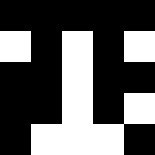[["black", "black", "black", "black", "black"], ["white", "black", "white", "black", "white"], ["black", "black", "white", "black", "black"], ["black", "black", "white", "black", "white"], ["black", "white", "white", "white", "black"]]